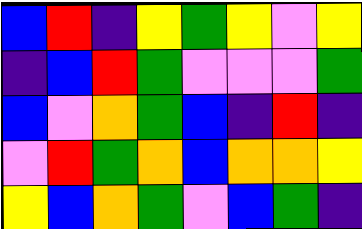[["blue", "red", "indigo", "yellow", "green", "yellow", "violet", "yellow"], ["indigo", "blue", "red", "green", "violet", "violet", "violet", "green"], ["blue", "violet", "orange", "green", "blue", "indigo", "red", "indigo"], ["violet", "red", "green", "orange", "blue", "orange", "orange", "yellow"], ["yellow", "blue", "orange", "green", "violet", "blue", "green", "indigo"]]